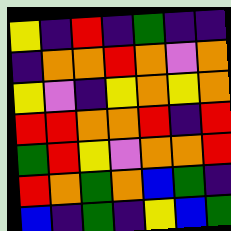[["yellow", "indigo", "red", "indigo", "green", "indigo", "indigo"], ["indigo", "orange", "orange", "red", "orange", "violet", "orange"], ["yellow", "violet", "indigo", "yellow", "orange", "yellow", "orange"], ["red", "red", "orange", "orange", "red", "indigo", "red"], ["green", "red", "yellow", "violet", "orange", "orange", "red"], ["red", "orange", "green", "orange", "blue", "green", "indigo"], ["blue", "indigo", "green", "indigo", "yellow", "blue", "green"]]